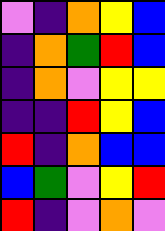[["violet", "indigo", "orange", "yellow", "blue"], ["indigo", "orange", "green", "red", "blue"], ["indigo", "orange", "violet", "yellow", "yellow"], ["indigo", "indigo", "red", "yellow", "blue"], ["red", "indigo", "orange", "blue", "blue"], ["blue", "green", "violet", "yellow", "red"], ["red", "indigo", "violet", "orange", "violet"]]